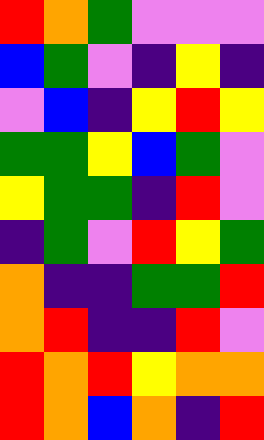[["red", "orange", "green", "violet", "violet", "violet"], ["blue", "green", "violet", "indigo", "yellow", "indigo"], ["violet", "blue", "indigo", "yellow", "red", "yellow"], ["green", "green", "yellow", "blue", "green", "violet"], ["yellow", "green", "green", "indigo", "red", "violet"], ["indigo", "green", "violet", "red", "yellow", "green"], ["orange", "indigo", "indigo", "green", "green", "red"], ["orange", "red", "indigo", "indigo", "red", "violet"], ["red", "orange", "red", "yellow", "orange", "orange"], ["red", "orange", "blue", "orange", "indigo", "red"]]